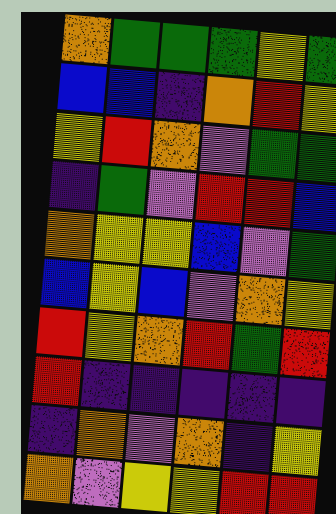[["orange", "green", "green", "green", "yellow", "green"], ["blue", "blue", "indigo", "orange", "red", "yellow"], ["yellow", "red", "orange", "violet", "green", "green"], ["indigo", "green", "violet", "red", "red", "blue"], ["orange", "yellow", "yellow", "blue", "violet", "green"], ["blue", "yellow", "blue", "violet", "orange", "yellow"], ["red", "yellow", "orange", "red", "green", "red"], ["red", "indigo", "indigo", "indigo", "indigo", "indigo"], ["indigo", "orange", "violet", "orange", "indigo", "yellow"], ["orange", "violet", "yellow", "yellow", "red", "red"]]